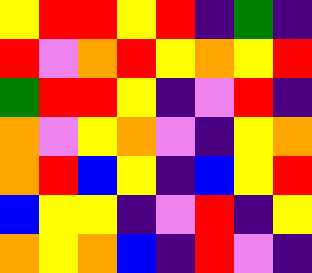[["yellow", "red", "red", "yellow", "red", "indigo", "green", "indigo"], ["red", "violet", "orange", "red", "yellow", "orange", "yellow", "red"], ["green", "red", "red", "yellow", "indigo", "violet", "red", "indigo"], ["orange", "violet", "yellow", "orange", "violet", "indigo", "yellow", "orange"], ["orange", "red", "blue", "yellow", "indigo", "blue", "yellow", "red"], ["blue", "yellow", "yellow", "indigo", "violet", "red", "indigo", "yellow"], ["orange", "yellow", "orange", "blue", "indigo", "red", "violet", "indigo"]]